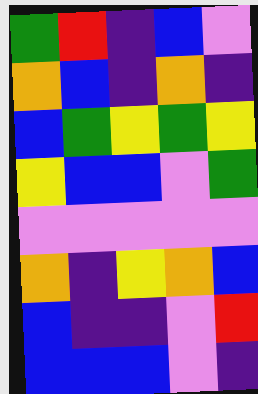[["green", "red", "indigo", "blue", "violet"], ["orange", "blue", "indigo", "orange", "indigo"], ["blue", "green", "yellow", "green", "yellow"], ["yellow", "blue", "blue", "violet", "green"], ["violet", "violet", "violet", "violet", "violet"], ["orange", "indigo", "yellow", "orange", "blue"], ["blue", "indigo", "indigo", "violet", "red"], ["blue", "blue", "blue", "violet", "indigo"]]